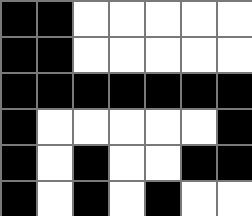[["black", "black", "white", "white", "white", "white", "white"], ["black", "black", "white", "white", "white", "white", "white"], ["black", "black", "black", "black", "black", "black", "black"], ["black", "white", "white", "white", "white", "white", "black"], ["black", "white", "black", "white", "white", "black", "black"], ["black", "white", "black", "white", "black", "white", "white"]]